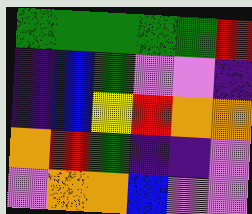[["green", "green", "green", "green", "green", "red"], ["indigo", "blue", "green", "violet", "violet", "indigo"], ["indigo", "blue", "yellow", "red", "orange", "orange"], ["orange", "red", "green", "indigo", "indigo", "violet"], ["violet", "orange", "orange", "blue", "violet", "violet"]]